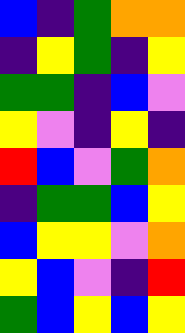[["blue", "indigo", "green", "orange", "orange"], ["indigo", "yellow", "green", "indigo", "yellow"], ["green", "green", "indigo", "blue", "violet"], ["yellow", "violet", "indigo", "yellow", "indigo"], ["red", "blue", "violet", "green", "orange"], ["indigo", "green", "green", "blue", "yellow"], ["blue", "yellow", "yellow", "violet", "orange"], ["yellow", "blue", "violet", "indigo", "red"], ["green", "blue", "yellow", "blue", "yellow"]]